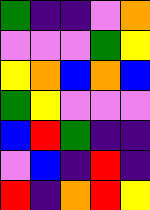[["green", "indigo", "indigo", "violet", "orange"], ["violet", "violet", "violet", "green", "yellow"], ["yellow", "orange", "blue", "orange", "blue"], ["green", "yellow", "violet", "violet", "violet"], ["blue", "red", "green", "indigo", "indigo"], ["violet", "blue", "indigo", "red", "indigo"], ["red", "indigo", "orange", "red", "yellow"]]